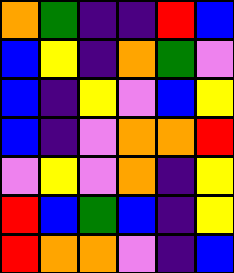[["orange", "green", "indigo", "indigo", "red", "blue"], ["blue", "yellow", "indigo", "orange", "green", "violet"], ["blue", "indigo", "yellow", "violet", "blue", "yellow"], ["blue", "indigo", "violet", "orange", "orange", "red"], ["violet", "yellow", "violet", "orange", "indigo", "yellow"], ["red", "blue", "green", "blue", "indigo", "yellow"], ["red", "orange", "orange", "violet", "indigo", "blue"]]